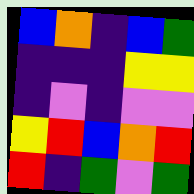[["blue", "orange", "indigo", "blue", "green"], ["indigo", "indigo", "indigo", "yellow", "yellow"], ["indigo", "violet", "indigo", "violet", "violet"], ["yellow", "red", "blue", "orange", "red"], ["red", "indigo", "green", "violet", "green"]]